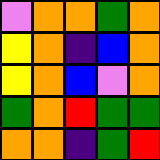[["violet", "orange", "orange", "green", "orange"], ["yellow", "orange", "indigo", "blue", "orange"], ["yellow", "orange", "blue", "violet", "orange"], ["green", "orange", "red", "green", "green"], ["orange", "orange", "indigo", "green", "red"]]